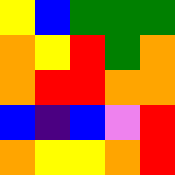[["yellow", "blue", "green", "green", "green"], ["orange", "yellow", "red", "green", "orange"], ["orange", "red", "red", "orange", "orange"], ["blue", "indigo", "blue", "violet", "red"], ["orange", "yellow", "yellow", "orange", "red"]]